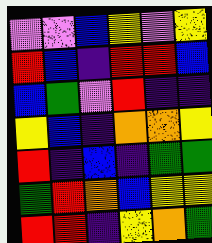[["violet", "violet", "blue", "yellow", "violet", "yellow"], ["red", "blue", "indigo", "red", "red", "blue"], ["blue", "green", "violet", "red", "indigo", "indigo"], ["yellow", "blue", "indigo", "orange", "orange", "yellow"], ["red", "indigo", "blue", "indigo", "green", "green"], ["green", "red", "orange", "blue", "yellow", "yellow"], ["red", "red", "indigo", "yellow", "orange", "green"]]